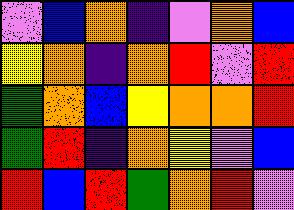[["violet", "blue", "orange", "indigo", "violet", "orange", "blue"], ["yellow", "orange", "indigo", "orange", "red", "violet", "red"], ["green", "orange", "blue", "yellow", "orange", "orange", "red"], ["green", "red", "indigo", "orange", "yellow", "violet", "blue"], ["red", "blue", "red", "green", "orange", "red", "violet"]]